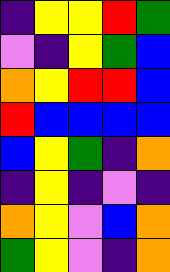[["indigo", "yellow", "yellow", "red", "green"], ["violet", "indigo", "yellow", "green", "blue"], ["orange", "yellow", "red", "red", "blue"], ["red", "blue", "blue", "blue", "blue"], ["blue", "yellow", "green", "indigo", "orange"], ["indigo", "yellow", "indigo", "violet", "indigo"], ["orange", "yellow", "violet", "blue", "orange"], ["green", "yellow", "violet", "indigo", "orange"]]